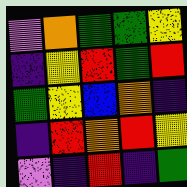[["violet", "orange", "green", "green", "yellow"], ["indigo", "yellow", "red", "green", "red"], ["green", "yellow", "blue", "orange", "indigo"], ["indigo", "red", "orange", "red", "yellow"], ["violet", "indigo", "red", "indigo", "green"]]